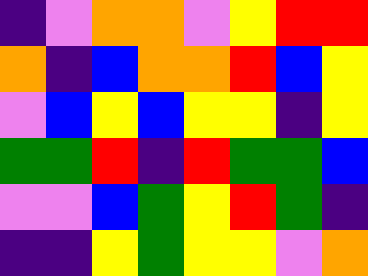[["indigo", "violet", "orange", "orange", "violet", "yellow", "red", "red"], ["orange", "indigo", "blue", "orange", "orange", "red", "blue", "yellow"], ["violet", "blue", "yellow", "blue", "yellow", "yellow", "indigo", "yellow"], ["green", "green", "red", "indigo", "red", "green", "green", "blue"], ["violet", "violet", "blue", "green", "yellow", "red", "green", "indigo"], ["indigo", "indigo", "yellow", "green", "yellow", "yellow", "violet", "orange"]]